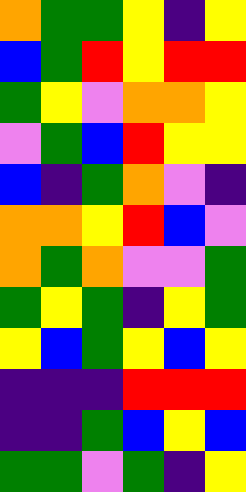[["orange", "green", "green", "yellow", "indigo", "yellow"], ["blue", "green", "red", "yellow", "red", "red"], ["green", "yellow", "violet", "orange", "orange", "yellow"], ["violet", "green", "blue", "red", "yellow", "yellow"], ["blue", "indigo", "green", "orange", "violet", "indigo"], ["orange", "orange", "yellow", "red", "blue", "violet"], ["orange", "green", "orange", "violet", "violet", "green"], ["green", "yellow", "green", "indigo", "yellow", "green"], ["yellow", "blue", "green", "yellow", "blue", "yellow"], ["indigo", "indigo", "indigo", "red", "red", "red"], ["indigo", "indigo", "green", "blue", "yellow", "blue"], ["green", "green", "violet", "green", "indigo", "yellow"]]